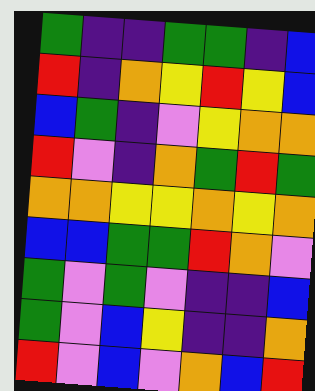[["green", "indigo", "indigo", "green", "green", "indigo", "blue"], ["red", "indigo", "orange", "yellow", "red", "yellow", "blue"], ["blue", "green", "indigo", "violet", "yellow", "orange", "orange"], ["red", "violet", "indigo", "orange", "green", "red", "green"], ["orange", "orange", "yellow", "yellow", "orange", "yellow", "orange"], ["blue", "blue", "green", "green", "red", "orange", "violet"], ["green", "violet", "green", "violet", "indigo", "indigo", "blue"], ["green", "violet", "blue", "yellow", "indigo", "indigo", "orange"], ["red", "violet", "blue", "violet", "orange", "blue", "red"]]